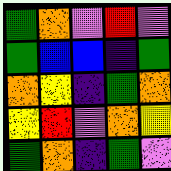[["green", "orange", "violet", "red", "violet"], ["green", "blue", "blue", "indigo", "green"], ["orange", "yellow", "indigo", "green", "orange"], ["yellow", "red", "violet", "orange", "yellow"], ["green", "orange", "indigo", "green", "violet"]]